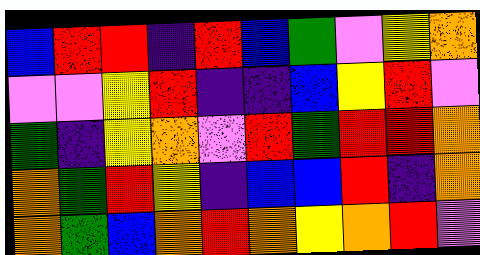[["blue", "red", "red", "indigo", "red", "blue", "green", "violet", "yellow", "orange"], ["violet", "violet", "yellow", "red", "indigo", "indigo", "blue", "yellow", "red", "violet"], ["green", "indigo", "yellow", "orange", "violet", "red", "green", "red", "red", "orange"], ["orange", "green", "red", "yellow", "indigo", "blue", "blue", "red", "indigo", "orange"], ["orange", "green", "blue", "orange", "red", "orange", "yellow", "orange", "red", "violet"]]